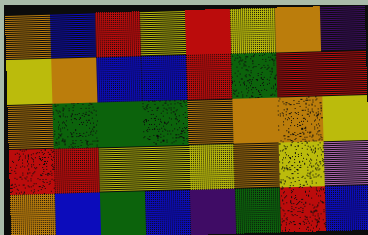[["orange", "blue", "red", "yellow", "red", "yellow", "orange", "indigo"], ["yellow", "orange", "blue", "blue", "red", "green", "red", "red"], ["orange", "green", "green", "green", "orange", "orange", "orange", "yellow"], ["red", "red", "yellow", "yellow", "yellow", "orange", "yellow", "violet"], ["orange", "blue", "green", "blue", "indigo", "green", "red", "blue"]]